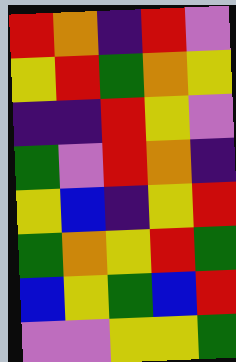[["red", "orange", "indigo", "red", "violet"], ["yellow", "red", "green", "orange", "yellow"], ["indigo", "indigo", "red", "yellow", "violet"], ["green", "violet", "red", "orange", "indigo"], ["yellow", "blue", "indigo", "yellow", "red"], ["green", "orange", "yellow", "red", "green"], ["blue", "yellow", "green", "blue", "red"], ["violet", "violet", "yellow", "yellow", "green"]]